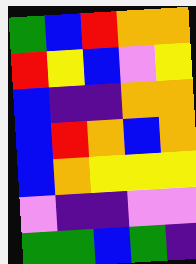[["green", "blue", "red", "orange", "orange"], ["red", "yellow", "blue", "violet", "yellow"], ["blue", "indigo", "indigo", "orange", "orange"], ["blue", "red", "orange", "blue", "orange"], ["blue", "orange", "yellow", "yellow", "yellow"], ["violet", "indigo", "indigo", "violet", "violet"], ["green", "green", "blue", "green", "indigo"]]